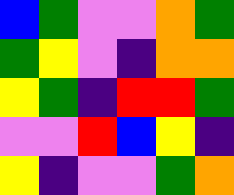[["blue", "green", "violet", "violet", "orange", "green"], ["green", "yellow", "violet", "indigo", "orange", "orange"], ["yellow", "green", "indigo", "red", "red", "green"], ["violet", "violet", "red", "blue", "yellow", "indigo"], ["yellow", "indigo", "violet", "violet", "green", "orange"]]